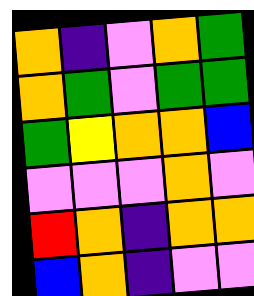[["orange", "indigo", "violet", "orange", "green"], ["orange", "green", "violet", "green", "green"], ["green", "yellow", "orange", "orange", "blue"], ["violet", "violet", "violet", "orange", "violet"], ["red", "orange", "indigo", "orange", "orange"], ["blue", "orange", "indigo", "violet", "violet"]]